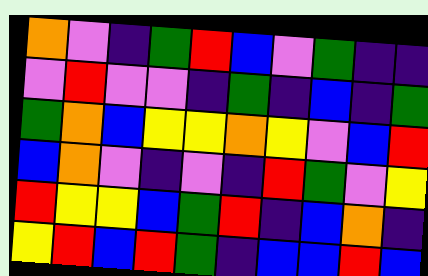[["orange", "violet", "indigo", "green", "red", "blue", "violet", "green", "indigo", "indigo"], ["violet", "red", "violet", "violet", "indigo", "green", "indigo", "blue", "indigo", "green"], ["green", "orange", "blue", "yellow", "yellow", "orange", "yellow", "violet", "blue", "red"], ["blue", "orange", "violet", "indigo", "violet", "indigo", "red", "green", "violet", "yellow"], ["red", "yellow", "yellow", "blue", "green", "red", "indigo", "blue", "orange", "indigo"], ["yellow", "red", "blue", "red", "green", "indigo", "blue", "blue", "red", "blue"]]